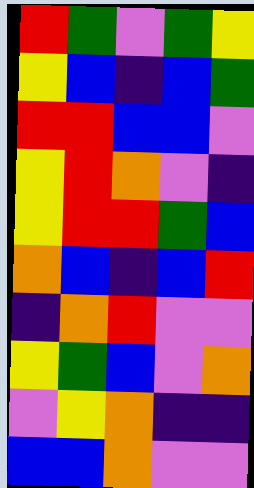[["red", "green", "violet", "green", "yellow"], ["yellow", "blue", "indigo", "blue", "green"], ["red", "red", "blue", "blue", "violet"], ["yellow", "red", "orange", "violet", "indigo"], ["yellow", "red", "red", "green", "blue"], ["orange", "blue", "indigo", "blue", "red"], ["indigo", "orange", "red", "violet", "violet"], ["yellow", "green", "blue", "violet", "orange"], ["violet", "yellow", "orange", "indigo", "indigo"], ["blue", "blue", "orange", "violet", "violet"]]